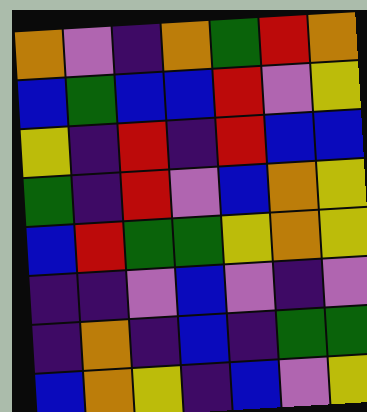[["orange", "violet", "indigo", "orange", "green", "red", "orange"], ["blue", "green", "blue", "blue", "red", "violet", "yellow"], ["yellow", "indigo", "red", "indigo", "red", "blue", "blue"], ["green", "indigo", "red", "violet", "blue", "orange", "yellow"], ["blue", "red", "green", "green", "yellow", "orange", "yellow"], ["indigo", "indigo", "violet", "blue", "violet", "indigo", "violet"], ["indigo", "orange", "indigo", "blue", "indigo", "green", "green"], ["blue", "orange", "yellow", "indigo", "blue", "violet", "yellow"]]